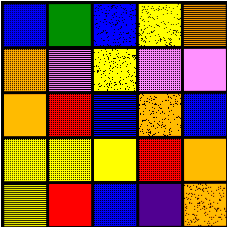[["blue", "green", "blue", "yellow", "orange"], ["orange", "violet", "yellow", "violet", "violet"], ["orange", "red", "blue", "orange", "blue"], ["yellow", "yellow", "yellow", "red", "orange"], ["yellow", "red", "blue", "indigo", "orange"]]